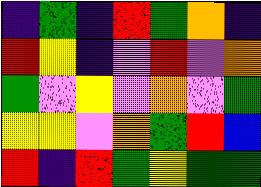[["indigo", "green", "indigo", "red", "green", "orange", "indigo"], ["red", "yellow", "indigo", "violet", "red", "violet", "orange"], ["green", "violet", "yellow", "violet", "orange", "violet", "green"], ["yellow", "yellow", "violet", "orange", "green", "red", "blue"], ["red", "indigo", "red", "green", "yellow", "green", "green"]]